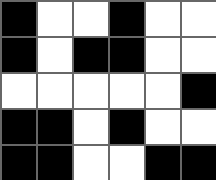[["black", "white", "white", "black", "white", "white"], ["black", "white", "black", "black", "white", "white"], ["white", "white", "white", "white", "white", "black"], ["black", "black", "white", "black", "white", "white"], ["black", "black", "white", "white", "black", "black"]]